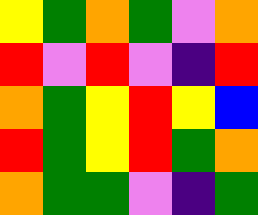[["yellow", "green", "orange", "green", "violet", "orange"], ["red", "violet", "red", "violet", "indigo", "red"], ["orange", "green", "yellow", "red", "yellow", "blue"], ["red", "green", "yellow", "red", "green", "orange"], ["orange", "green", "green", "violet", "indigo", "green"]]